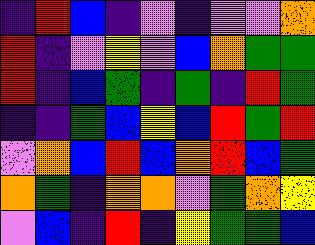[["indigo", "red", "blue", "indigo", "violet", "indigo", "violet", "violet", "orange"], ["red", "indigo", "violet", "yellow", "violet", "blue", "orange", "green", "green"], ["red", "indigo", "blue", "green", "indigo", "green", "indigo", "red", "green"], ["indigo", "indigo", "green", "blue", "yellow", "blue", "red", "green", "red"], ["violet", "orange", "blue", "red", "blue", "orange", "red", "blue", "green"], ["orange", "green", "indigo", "orange", "orange", "violet", "green", "orange", "yellow"], ["violet", "blue", "indigo", "red", "indigo", "yellow", "green", "green", "blue"]]